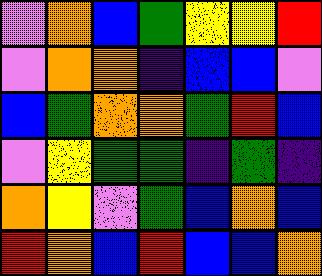[["violet", "orange", "blue", "green", "yellow", "yellow", "red"], ["violet", "orange", "orange", "indigo", "blue", "blue", "violet"], ["blue", "green", "orange", "orange", "green", "red", "blue"], ["violet", "yellow", "green", "green", "indigo", "green", "indigo"], ["orange", "yellow", "violet", "green", "blue", "orange", "blue"], ["red", "orange", "blue", "red", "blue", "blue", "orange"]]